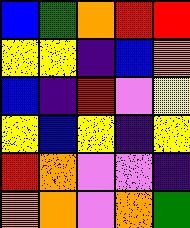[["blue", "green", "orange", "red", "red"], ["yellow", "yellow", "indigo", "blue", "orange"], ["blue", "indigo", "red", "violet", "yellow"], ["yellow", "blue", "yellow", "indigo", "yellow"], ["red", "orange", "violet", "violet", "indigo"], ["orange", "orange", "violet", "orange", "green"]]